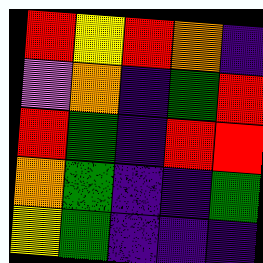[["red", "yellow", "red", "orange", "indigo"], ["violet", "orange", "indigo", "green", "red"], ["red", "green", "indigo", "red", "red"], ["orange", "green", "indigo", "indigo", "green"], ["yellow", "green", "indigo", "indigo", "indigo"]]